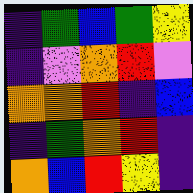[["indigo", "green", "blue", "green", "yellow"], ["indigo", "violet", "orange", "red", "violet"], ["orange", "orange", "red", "indigo", "blue"], ["indigo", "green", "orange", "red", "indigo"], ["orange", "blue", "red", "yellow", "indigo"]]